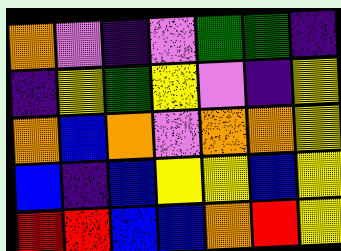[["orange", "violet", "indigo", "violet", "green", "green", "indigo"], ["indigo", "yellow", "green", "yellow", "violet", "indigo", "yellow"], ["orange", "blue", "orange", "violet", "orange", "orange", "yellow"], ["blue", "indigo", "blue", "yellow", "yellow", "blue", "yellow"], ["red", "red", "blue", "blue", "orange", "red", "yellow"]]